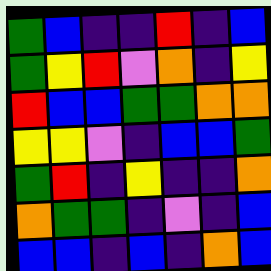[["green", "blue", "indigo", "indigo", "red", "indigo", "blue"], ["green", "yellow", "red", "violet", "orange", "indigo", "yellow"], ["red", "blue", "blue", "green", "green", "orange", "orange"], ["yellow", "yellow", "violet", "indigo", "blue", "blue", "green"], ["green", "red", "indigo", "yellow", "indigo", "indigo", "orange"], ["orange", "green", "green", "indigo", "violet", "indigo", "blue"], ["blue", "blue", "indigo", "blue", "indigo", "orange", "blue"]]